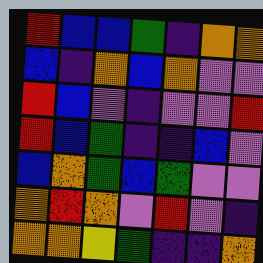[["red", "blue", "blue", "green", "indigo", "orange", "orange"], ["blue", "indigo", "orange", "blue", "orange", "violet", "violet"], ["red", "blue", "violet", "indigo", "violet", "violet", "red"], ["red", "blue", "green", "indigo", "indigo", "blue", "violet"], ["blue", "orange", "green", "blue", "green", "violet", "violet"], ["orange", "red", "orange", "violet", "red", "violet", "indigo"], ["orange", "orange", "yellow", "green", "indigo", "indigo", "orange"]]